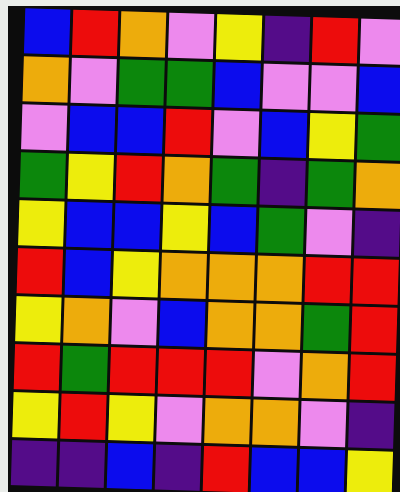[["blue", "red", "orange", "violet", "yellow", "indigo", "red", "violet"], ["orange", "violet", "green", "green", "blue", "violet", "violet", "blue"], ["violet", "blue", "blue", "red", "violet", "blue", "yellow", "green"], ["green", "yellow", "red", "orange", "green", "indigo", "green", "orange"], ["yellow", "blue", "blue", "yellow", "blue", "green", "violet", "indigo"], ["red", "blue", "yellow", "orange", "orange", "orange", "red", "red"], ["yellow", "orange", "violet", "blue", "orange", "orange", "green", "red"], ["red", "green", "red", "red", "red", "violet", "orange", "red"], ["yellow", "red", "yellow", "violet", "orange", "orange", "violet", "indigo"], ["indigo", "indigo", "blue", "indigo", "red", "blue", "blue", "yellow"]]